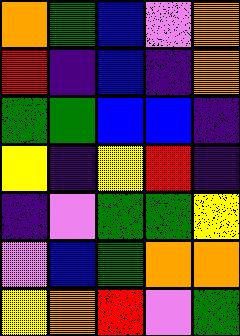[["orange", "green", "blue", "violet", "orange"], ["red", "indigo", "blue", "indigo", "orange"], ["green", "green", "blue", "blue", "indigo"], ["yellow", "indigo", "yellow", "red", "indigo"], ["indigo", "violet", "green", "green", "yellow"], ["violet", "blue", "green", "orange", "orange"], ["yellow", "orange", "red", "violet", "green"]]